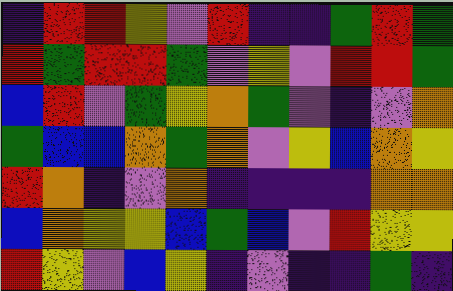[["indigo", "red", "red", "yellow", "violet", "red", "indigo", "indigo", "green", "red", "green"], ["red", "green", "red", "red", "green", "violet", "yellow", "violet", "red", "red", "green"], ["blue", "red", "violet", "green", "yellow", "orange", "green", "violet", "indigo", "violet", "orange"], ["green", "blue", "blue", "orange", "green", "orange", "violet", "yellow", "blue", "orange", "yellow"], ["red", "orange", "indigo", "violet", "orange", "indigo", "indigo", "indigo", "indigo", "orange", "orange"], ["blue", "orange", "yellow", "yellow", "blue", "green", "blue", "violet", "red", "yellow", "yellow"], ["red", "yellow", "violet", "blue", "yellow", "indigo", "violet", "indigo", "indigo", "green", "indigo"]]